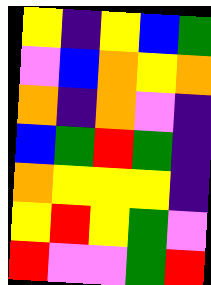[["yellow", "indigo", "yellow", "blue", "green"], ["violet", "blue", "orange", "yellow", "orange"], ["orange", "indigo", "orange", "violet", "indigo"], ["blue", "green", "red", "green", "indigo"], ["orange", "yellow", "yellow", "yellow", "indigo"], ["yellow", "red", "yellow", "green", "violet"], ["red", "violet", "violet", "green", "red"]]